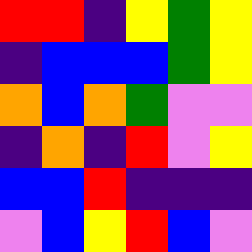[["red", "red", "indigo", "yellow", "green", "yellow"], ["indigo", "blue", "blue", "blue", "green", "yellow"], ["orange", "blue", "orange", "green", "violet", "violet"], ["indigo", "orange", "indigo", "red", "violet", "yellow"], ["blue", "blue", "red", "indigo", "indigo", "indigo"], ["violet", "blue", "yellow", "red", "blue", "violet"]]